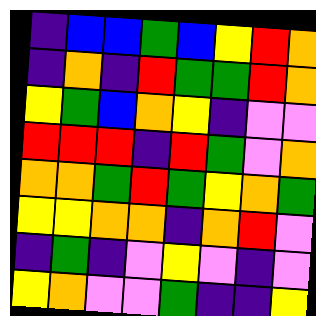[["indigo", "blue", "blue", "green", "blue", "yellow", "red", "orange"], ["indigo", "orange", "indigo", "red", "green", "green", "red", "orange"], ["yellow", "green", "blue", "orange", "yellow", "indigo", "violet", "violet"], ["red", "red", "red", "indigo", "red", "green", "violet", "orange"], ["orange", "orange", "green", "red", "green", "yellow", "orange", "green"], ["yellow", "yellow", "orange", "orange", "indigo", "orange", "red", "violet"], ["indigo", "green", "indigo", "violet", "yellow", "violet", "indigo", "violet"], ["yellow", "orange", "violet", "violet", "green", "indigo", "indigo", "yellow"]]